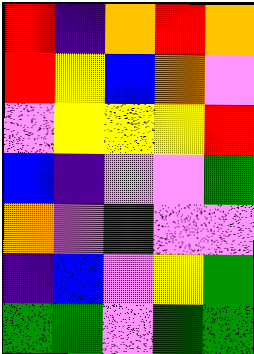[["red", "indigo", "orange", "red", "orange"], ["red", "yellow", "blue", "orange", "violet"], ["violet", "yellow", "yellow", "yellow", "red"], ["blue", "indigo", "violet", "violet", "green"], ["orange", "violet", "green", "violet", "violet"], ["indigo", "blue", "violet", "yellow", "green"], ["green", "green", "violet", "green", "green"]]